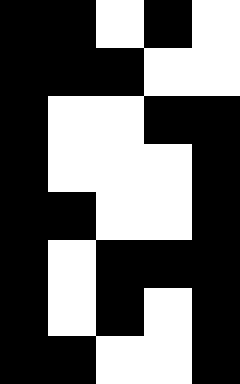[["black", "black", "white", "black", "white"], ["black", "black", "black", "white", "white"], ["black", "white", "white", "black", "black"], ["black", "white", "white", "white", "black"], ["black", "black", "white", "white", "black"], ["black", "white", "black", "black", "black"], ["black", "white", "black", "white", "black"], ["black", "black", "white", "white", "black"]]